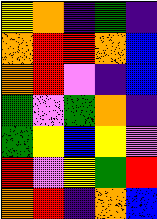[["yellow", "orange", "indigo", "green", "indigo"], ["orange", "red", "red", "orange", "blue"], ["orange", "red", "violet", "indigo", "blue"], ["green", "violet", "green", "orange", "indigo"], ["green", "yellow", "blue", "yellow", "violet"], ["red", "violet", "yellow", "green", "red"], ["orange", "red", "indigo", "orange", "blue"]]